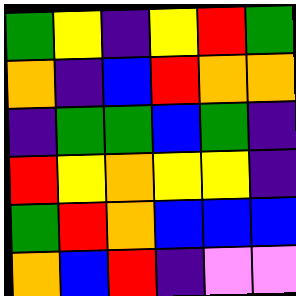[["green", "yellow", "indigo", "yellow", "red", "green"], ["orange", "indigo", "blue", "red", "orange", "orange"], ["indigo", "green", "green", "blue", "green", "indigo"], ["red", "yellow", "orange", "yellow", "yellow", "indigo"], ["green", "red", "orange", "blue", "blue", "blue"], ["orange", "blue", "red", "indigo", "violet", "violet"]]